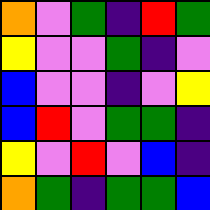[["orange", "violet", "green", "indigo", "red", "green"], ["yellow", "violet", "violet", "green", "indigo", "violet"], ["blue", "violet", "violet", "indigo", "violet", "yellow"], ["blue", "red", "violet", "green", "green", "indigo"], ["yellow", "violet", "red", "violet", "blue", "indigo"], ["orange", "green", "indigo", "green", "green", "blue"]]